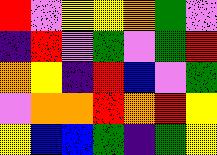[["red", "violet", "yellow", "yellow", "orange", "green", "violet"], ["indigo", "red", "violet", "green", "violet", "green", "red"], ["orange", "yellow", "indigo", "red", "blue", "violet", "green"], ["violet", "orange", "orange", "red", "orange", "red", "yellow"], ["yellow", "blue", "blue", "green", "indigo", "green", "yellow"]]